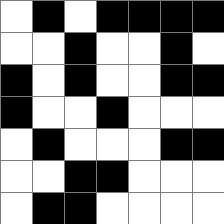[["white", "black", "white", "black", "black", "black", "black"], ["white", "white", "black", "white", "white", "black", "white"], ["black", "white", "black", "white", "white", "black", "black"], ["black", "white", "white", "black", "white", "white", "white"], ["white", "black", "white", "white", "white", "black", "black"], ["white", "white", "black", "black", "white", "white", "white"], ["white", "black", "black", "white", "white", "white", "white"]]